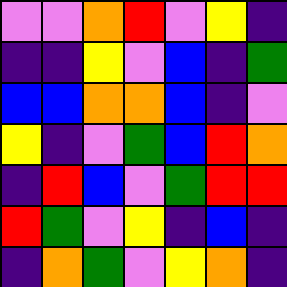[["violet", "violet", "orange", "red", "violet", "yellow", "indigo"], ["indigo", "indigo", "yellow", "violet", "blue", "indigo", "green"], ["blue", "blue", "orange", "orange", "blue", "indigo", "violet"], ["yellow", "indigo", "violet", "green", "blue", "red", "orange"], ["indigo", "red", "blue", "violet", "green", "red", "red"], ["red", "green", "violet", "yellow", "indigo", "blue", "indigo"], ["indigo", "orange", "green", "violet", "yellow", "orange", "indigo"]]